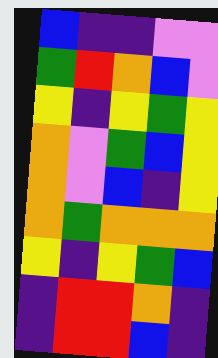[["blue", "indigo", "indigo", "violet", "violet"], ["green", "red", "orange", "blue", "violet"], ["yellow", "indigo", "yellow", "green", "yellow"], ["orange", "violet", "green", "blue", "yellow"], ["orange", "violet", "blue", "indigo", "yellow"], ["orange", "green", "orange", "orange", "orange"], ["yellow", "indigo", "yellow", "green", "blue"], ["indigo", "red", "red", "orange", "indigo"], ["indigo", "red", "red", "blue", "indigo"]]